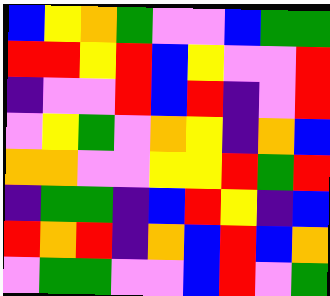[["blue", "yellow", "orange", "green", "violet", "violet", "blue", "green", "green"], ["red", "red", "yellow", "red", "blue", "yellow", "violet", "violet", "red"], ["indigo", "violet", "violet", "red", "blue", "red", "indigo", "violet", "red"], ["violet", "yellow", "green", "violet", "orange", "yellow", "indigo", "orange", "blue"], ["orange", "orange", "violet", "violet", "yellow", "yellow", "red", "green", "red"], ["indigo", "green", "green", "indigo", "blue", "red", "yellow", "indigo", "blue"], ["red", "orange", "red", "indigo", "orange", "blue", "red", "blue", "orange"], ["violet", "green", "green", "violet", "violet", "blue", "red", "violet", "green"]]